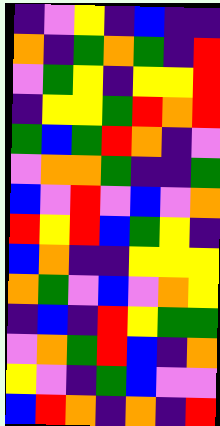[["indigo", "violet", "yellow", "indigo", "blue", "indigo", "indigo"], ["orange", "indigo", "green", "orange", "green", "indigo", "red"], ["violet", "green", "yellow", "indigo", "yellow", "yellow", "red"], ["indigo", "yellow", "yellow", "green", "red", "orange", "red"], ["green", "blue", "green", "red", "orange", "indigo", "violet"], ["violet", "orange", "orange", "green", "indigo", "indigo", "green"], ["blue", "violet", "red", "violet", "blue", "violet", "orange"], ["red", "yellow", "red", "blue", "green", "yellow", "indigo"], ["blue", "orange", "indigo", "indigo", "yellow", "yellow", "yellow"], ["orange", "green", "violet", "blue", "violet", "orange", "yellow"], ["indigo", "blue", "indigo", "red", "yellow", "green", "green"], ["violet", "orange", "green", "red", "blue", "indigo", "orange"], ["yellow", "violet", "indigo", "green", "blue", "violet", "violet"], ["blue", "red", "orange", "indigo", "orange", "indigo", "red"]]